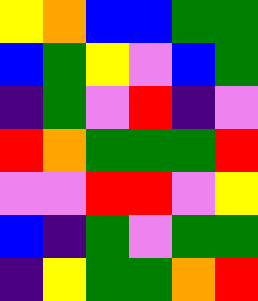[["yellow", "orange", "blue", "blue", "green", "green"], ["blue", "green", "yellow", "violet", "blue", "green"], ["indigo", "green", "violet", "red", "indigo", "violet"], ["red", "orange", "green", "green", "green", "red"], ["violet", "violet", "red", "red", "violet", "yellow"], ["blue", "indigo", "green", "violet", "green", "green"], ["indigo", "yellow", "green", "green", "orange", "red"]]